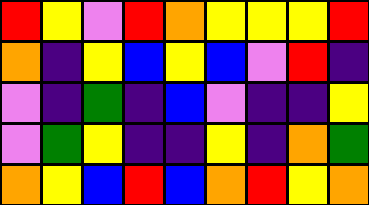[["red", "yellow", "violet", "red", "orange", "yellow", "yellow", "yellow", "red"], ["orange", "indigo", "yellow", "blue", "yellow", "blue", "violet", "red", "indigo"], ["violet", "indigo", "green", "indigo", "blue", "violet", "indigo", "indigo", "yellow"], ["violet", "green", "yellow", "indigo", "indigo", "yellow", "indigo", "orange", "green"], ["orange", "yellow", "blue", "red", "blue", "orange", "red", "yellow", "orange"]]